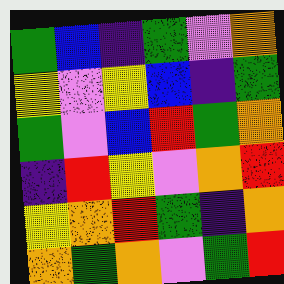[["green", "blue", "indigo", "green", "violet", "orange"], ["yellow", "violet", "yellow", "blue", "indigo", "green"], ["green", "violet", "blue", "red", "green", "orange"], ["indigo", "red", "yellow", "violet", "orange", "red"], ["yellow", "orange", "red", "green", "indigo", "orange"], ["orange", "green", "orange", "violet", "green", "red"]]